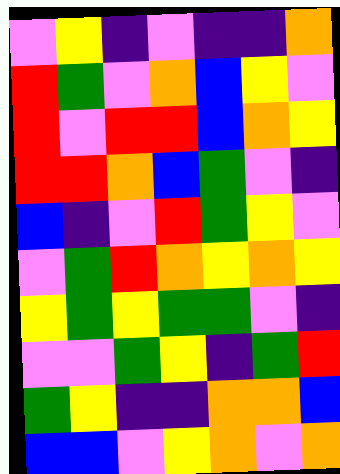[["violet", "yellow", "indigo", "violet", "indigo", "indigo", "orange"], ["red", "green", "violet", "orange", "blue", "yellow", "violet"], ["red", "violet", "red", "red", "blue", "orange", "yellow"], ["red", "red", "orange", "blue", "green", "violet", "indigo"], ["blue", "indigo", "violet", "red", "green", "yellow", "violet"], ["violet", "green", "red", "orange", "yellow", "orange", "yellow"], ["yellow", "green", "yellow", "green", "green", "violet", "indigo"], ["violet", "violet", "green", "yellow", "indigo", "green", "red"], ["green", "yellow", "indigo", "indigo", "orange", "orange", "blue"], ["blue", "blue", "violet", "yellow", "orange", "violet", "orange"]]